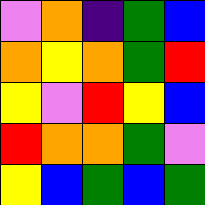[["violet", "orange", "indigo", "green", "blue"], ["orange", "yellow", "orange", "green", "red"], ["yellow", "violet", "red", "yellow", "blue"], ["red", "orange", "orange", "green", "violet"], ["yellow", "blue", "green", "blue", "green"]]